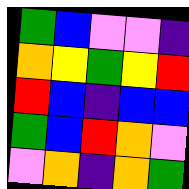[["green", "blue", "violet", "violet", "indigo"], ["orange", "yellow", "green", "yellow", "red"], ["red", "blue", "indigo", "blue", "blue"], ["green", "blue", "red", "orange", "violet"], ["violet", "orange", "indigo", "orange", "green"]]